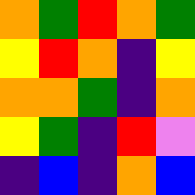[["orange", "green", "red", "orange", "green"], ["yellow", "red", "orange", "indigo", "yellow"], ["orange", "orange", "green", "indigo", "orange"], ["yellow", "green", "indigo", "red", "violet"], ["indigo", "blue", "indigo", "orange", "blue"]]